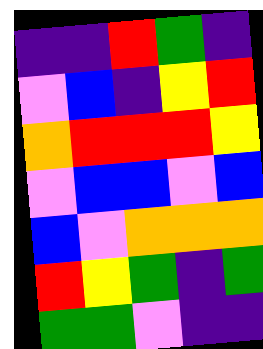[["indigo", "indigo", "red", "green", "indigo"], ["violet", "blue", "indigo", "yellow", "red"], ["orange", "red", "red", "red", "yellow"], ["violet", "blue", "blue", "violet", "blue"], ["blue", "violet", "orange", "orange", "orange"], ["red", "yellow", "green", "indigo", "green"], ["green", "green", "violet", "indigo", "indigo"]]